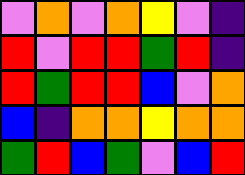[["violet", "orange", "violet", "orange", "yellow", "violet", "indigo"], ["red", "violet", "red", "red", "green", "red", "indigo"], ["red", "green", "red", "red", "blue", "violet", "orange"], ["blue", "indigo", "orange", "orange", "yellow", "orange", "orange"], ["green", "red", "blue", "green", "violet", "blue", "red"]]